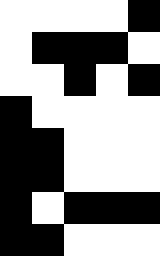[["white", "white", "white", "white", "black"], ["white", "black", "black", "black", "white"], ["white", "white", "black", "white", "black"], ["black", "white", "white", "white", "white"], ["black", "black", "white", "white", "white"], ["black", "black", "white", "white", "white"], ["black", "white", "black", "black", "black"], ["black", "black", "white", "white", "white"]]